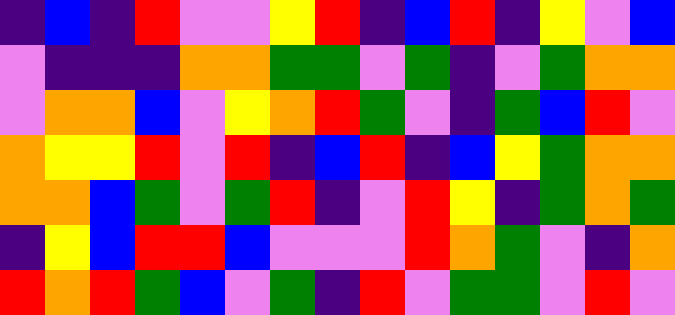[["indigo", "blue", "indigo", "red", "violet", "violet", "yellow", "red", "indigo", "blue", "red", "indigo", "yellow", "violet", "blue"], ["violet", "indigo", "indigo", "indigo", "orange", "orange", "green", "green", "violet", "green", "indigo", "violet", "green", "orange", "orange"], ["violet", "orange", "orange", "blue", "violet", "yellow", "orange", "red", "green", "violet", "indigo", "green", "blue", "red", "violet"], ["orange", "yellow", "yellow", "red", "violet", "red", "indigo", "blue", "red", "indigo", "blue", "yellow", "green", "orange", "orange"], ["orange", "orange", "blue", "green", "violet", "green", "red", "indigo", "violet", "red", "yellow", "indigo", "green", "orange", "green"], ["indigo", "yellow", "blue", "red", "red", "blue", "violet", "violet", "violet", "red", "orange", "green", "violet", "indigo", "orange"], ["red", "orange", "red", "green", "blue", "violet", "green", "indigo", "red", "violet", "green", "green", "violet", "red", "violet"]]